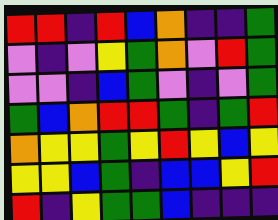[["red", "red", "indigo", "red", "blue", "orange", "indigo", "indigo", "green"], ["violet", "indigo", "violet", "yellow", "green", "orange", "violet", "red", "green"], ["violet", "violet", "indigo", "blue", "green", "violet", "indigo", "violet", "green"], ["green", "blue", "orange", "red", "red", "green", "indigo", "green", "red"], ["orange", "yellow", "yellow", "green", "yellow", "red", "yellow", "blue", "yellow"], ["yellow", "yellow", "blue", "green", "indigo", "blue", "blue", "yellow", "red"], ["red", "indigo", "yellow", "green", "green", "blue", "indigo", "indigo", "indigo"]]